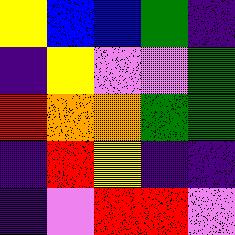[["yellow", "blue", "blue", "green", "indigo"], ["indigo", "yellow", "violet", "violet", "green"], ["red", "orange", "orange", "green", "green"], ["indigo", "red", "yellow", "indigo", "indigo"], ["indigo", "violet", "red", "red", "violet"]]